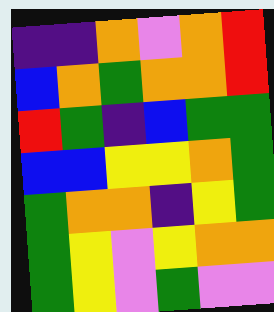[["indigo", "indigo", "orange", "violet", "orange", "red"], ["blue", "orange", "green", "orange", "orange", "red"], ["red", "green", "indigo", "blue", "green", "green"], ["blue", "blue", "yellow", "yellow", "orange", "green"], ["green", "orange", "orange", "indigo", "yellow", "green"], ["green", "yellow", "violet", "yellow", "orange", "orange"], ["green", "yellow", "violet", "green", "violet", "violet"]]